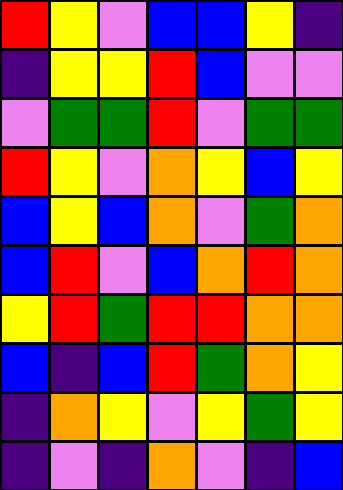[["red", "yellow", "violet", "blue", "blue", "yellow", "indigo"], ["indigo", "yellow", "yellow", "red", "blue", "violet", "violet"], ["violet", "green", "green", "red", "violet", "green", "green"], ["red", "yellow", "violet", "orange", "yellow", "blue", "yellow"], ["blue", "yellow", "blue", "orange", "violet", "green", "orange"], ["blue", "red", "violet", "blue", "orange", "red", "orange"], ["yellow", "red", "green", "red", "red", "orange", "orange"], ["blue", "indigo", "blue", "red", "green", "orange", "yellow"], ["indigo", "orange", "yellow", "violet", "yellow", "green", "yellow"], ["indigo", "violet", "indigo", "orange", "violet", "indigo", "blue"]]